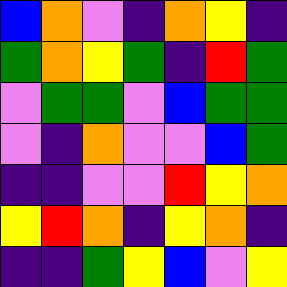[["blue", "orange", "violet", "indigo", "orange", "yellow", "indigo"], ["green", "orange", "yellow", "green", "indigo", "red", "green"], ["violet", "green", "green", "violet", "blue", "green", "green"], ["violet", "indigo", "orange", "violet", "violet", "blue", "green"], ["indigo", "indigo", "violet", "violet", "red", "yellow", "orange"], ["yellow", "red", "orange", "indigo", "yellow", "orange", "indigo"], ["indigo", "indigo", "green", "yellow", "blue", "violet", "yellow"]]